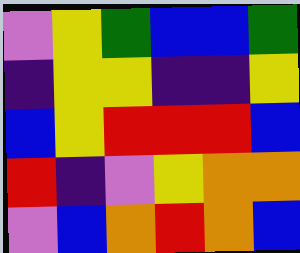[["violet", "yellow", "green", "blue", "blue", "green"], ["indigo", "yellow", "yellow", "indigo", "indigo", "yellow"], ["blue", "yellow", "red", "red", "red", "blue"], ["red", "indigo", "violet", "yellow", "orange", "orange"], ["violet", "blue", "orange", "red", "orange", "blue"]]